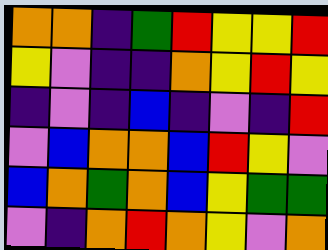[["orange", "orange", "indigo", "green", "red", "yellow", "yellow", "red"], ["yellow", "violet", "indigo", "indigo", "orange", "yellow", "red", "yellow"], ["indigo", "violet", "indigo", "blue", "indigo", "violet", "indigo", "red"], ["violet", "blue", "orange", "orange", "blue", "red", "yellow", "violet"], ["blue", "orange", "green", "orange", "blue", "yellow", "green", "green"], ["violet", "indigo", "orange", "red", "orange", "yellow", "violet", "orange"]]